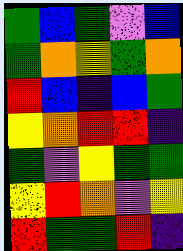[["green", "blue", "green", "violet", "blue"], ["green", "orange", "yellow", "green", "orange"], ["red", "blue", "indigo", "blue", "green"], ["yellow", "orange", "red", "red", "indigo"], ["green", "violet", "yellow", "green", "green"], ["yellow", "red", "orange", "violet", "yellow"], ["red", "green", "green", "red", "indigo"]]